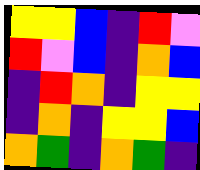[["yellow", "yellow", "blue", "indigo", "red", "violet"], ["red", "violet", "blue", "indigo", "orange", "blue"], ["indigo", "red", "orange", "indigo", "yellow", "yellow"], ["indigo", "orange", "indigo", "yellow", "yellow", "blue"], ["orange", "green", "indigo", "orange", "green", "indigo"]]